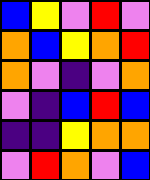[["blue", "yellow", "violet", "red", "violet"], ["orange", "blue", "yellow", "orange", "red"], ["orange", "violet", "indigo", "violet", "orange"], ["violet", "indigo", "blue", "red", "blue"], ["indigo", "indigo", "yellow", "orange", "orange"], ["violet", "red", "orange", "violet", "blue"]]